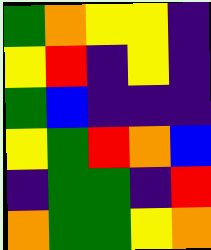[["green", "orange", "yellow", "yellow", "indigo"], ["yellow", "red", "indigo", "yellow", "indigo"], ["green", "blue", "indigo", "indigo", "indigo"], ["yellow", "green", "red", "orange", "blue"], ["indigo", "green", "green", "indigo", "red"], ["orange", "green", "green", "yellow", "orange"]]